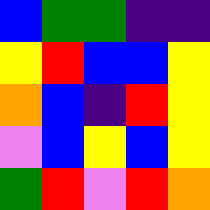[["blue", "green", "green", "indigo", "indigo"], ["yellow", "red", "blue", "blue", "yellow"], ["orange", "blue", "indigo", "red", "yellow"], ["violet", "blue", "yellow", "blue", "yellow"], ["green", "red", "violet", "red", "orange"]]